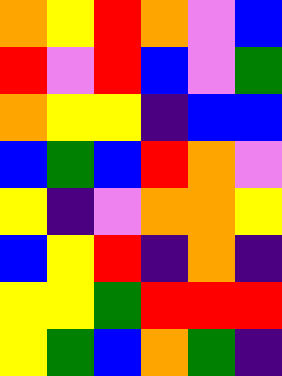[["orange", "yellow", "red", "orange", "violet", "blue"], ["red", "violet", "red", "blue", "violet", "green"], ["orange", "yellow", "yellow", "indigo", "blue", "blue"], ["blue", "green", "blue", "red", "orange", "violet"], ["yellow", "indigo", "violet", "orange", "orange", "yellow"], ["blue", "yellow", "red", "indigo", "orange", "indigo"], ["yellow", "yellow", "green", "red", "red", "red"], ["yellow", "green", "blue", "orange", "green", "indigo"]]